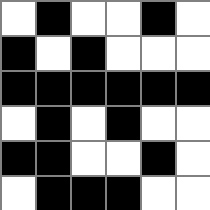[["white", "black", "white", "white", "black", "white"], ["black", "white", "black", "white", "white", "white"], ["black", "black", "black", "black", "black", "black"], ["white", "black", "white", "black", "white", "white"], ["black", "black", "white", "white", "black", "white"], ["white", "black", "black", "black", "white", "white"]]